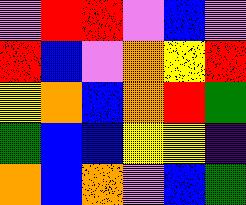[["violet", "red", "red", "violet", "blue", "violet"], ["red", "blue", "violet", "orange", "yellow", "red"], ["yellow", "orange", "blue", "orange", "red", "green"], ["green", "blue", "blue", "yellow", "yellow", "indigo"], ["orange", "blue", "orange", "violet", "blue", "green"]]